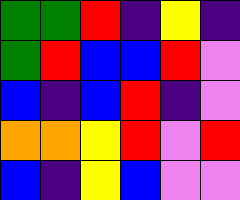[["green", "green", "red", "indigo", "yellow", "indigo"], ["green", "red", "blue", "blue", "red", "violet"], ["blue", "indigo", "blue", "red", "indigo", "violet"], ["orange", "orange", "yellow", "red", "violet", "red"], ["blue", "indigo", "yellow", "blue", "violet", "violet"]]